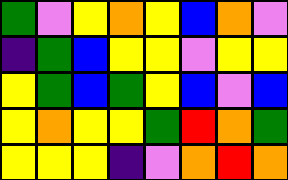[["green", "violet", "yellow", "orange", "yellow", "blue", "orange", "violet"], ["indigo", "green", "blue", "yellow", "yellow", "violet", "yellow", "yellow"], ["yellow", "green", "blue", "green", "yellow", "blue", "violet", "blue"], ["yellow", "orange", "yellow", "yellow", "green", "red", "orange", "green"], ["yellow", "yellow", "yellow", "indigo", "violet", "orange", "red", "orange"]]